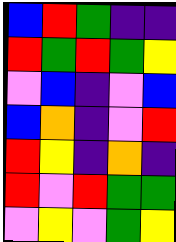[["blue", "red", "green", "indigo", "indigo"], ["red", "green", "red", "green", "yellow"], ["violet", "blue", "indigo", "violet", "blue"], ["blue", "orange", "indigo", "violet", "red"], ["red", "yellow", "indigo", "orange", "indigo"], ["red", "violet", "red", "green", "green"], ["violet", "yellow", "violet", "green", "yellow"]]